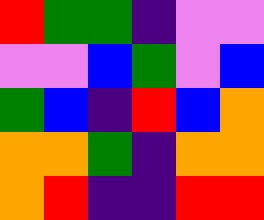[["red", "green", "green", "indigo", "violet", "violet"], ["violet", "violet", "blue", "green", "violet", "blue"], ["green", "blue", "indigo", "red", "blue", "orange"], ["orange", "orange", "green", "indigo", "orange", "orange"], ["orange", "red", "indigo", "indigo", "red", "red"]]